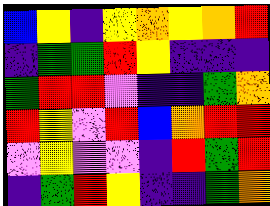[["blue", "yellow", "indigo", "yellow", "orange", "yellow", "orange", "red"], ["indigo", "green", "green", "red", "yellow", "indigo", "indigo", "indigo"], ["green", "red", "red", "violet", "indigo", "indigo", "green", "orange"], ["red", "yellow", "violet", "red", "blue", "orange", "red", "red"], ["violet", "yellow", "violet", "violet", "indigo", "red", "green", "red"], ["indigo", "green", "red", "yellow", "indigo", "indigo", "green", "orange"]]